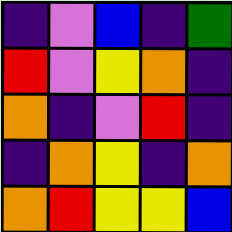[["indigo", "violet", "blue", "indigo", "green"], ["red", "violet", "yellow", "orange", "indigo"], ["orange", "indigo", "violet", "red", "indigo"], ["indigo", "orange", "yellow", "indigo", "orange"], ["orange", "red", "yellow", "yellow", "blue"]]